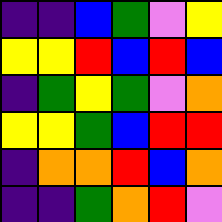[["indigo", "indigo", "blue", "green", "violet", "yellow"], ["yellow", "yellow", "red", "blue", "red", "blue"], ["indigo", "green", "yellow", "green", "violet", "orange"], ["yellow", "yellow", "green", "blue", "red", "red"], ["indigo", "orange", "orange", "red", "blue", "orange"], ["indigo", "indigo", "green", "orange", "red", "violet"]]